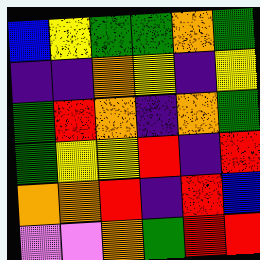[["blue", "yellow", "green", "green", "orange", "green"], ["indigo", "indigo", "orange", "yellow", "indigo", "yellow"], ["green", "red", "orange", "indigo", "orange", "green"], ["green", "yellow", "yellow", "red", "indigo", "red"], ["orange", "orange", "red", "indigo", "red", "blue"], ["violet", "violet", "orange", "green", "red", "red"]]